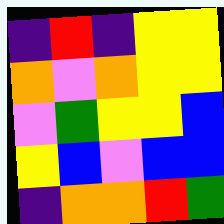[["indigo", "red", "indigo", "yellow", "yellow"], ["orange", "violet", "orange", "yellow", "yellow"], ["violet", "green", "yellow", "yellow", "blue"], ["yellow", "blue", "violet", "blue", "blue"], ["indigo", "orange", "orange", "red", "green"]]